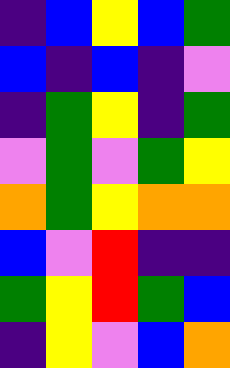[["indigo", "blue", "yellow", "blue", "green"], ["blue", "indigo", "blue", "indigo", "violet"], ["indigo", "green", "yellow", "indigo", "green"], ["violet", "green", "violet", "green", "yellow"], ["orange", "green", "yellow", "orange", "orange"], ["blue", "violet", "red", "indigo", "indigo"], ["green", "yellow", "red", "green", "blue"], ["indigo", "yellow", "violet", "blue", "orange"]]